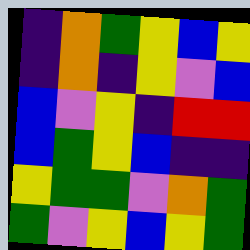[["indigo", "orange", "green", "yellow", "blue", "yellow"], ["indigo", "orange", "indigo", "yellow", "violet", "blue"], ["blue", "violet", "yellow", "indigo", "red", "red"], ["blue", "green", "yellow", "blue", "indigo", "indigo"], ["yellow", "green", "green", "violet", "orange", "green"], ["green", "violet", "yellow", "blue", "yellow", "green"]]